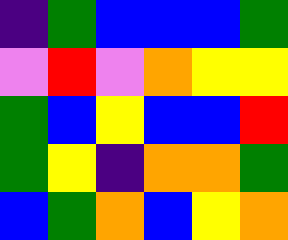[["indigo", "green", "blue", "blue", "blue", "green"], ["violet", "red", "violet", "orange", "yellow", "yellow"], ["green", "blue", "yellow", "blue", "blue", "red"], ["green", "yellow", "indigo", "orange", "orange", "green"], ["blue", "green", "orange", "blue", "yellow", "orange"]]